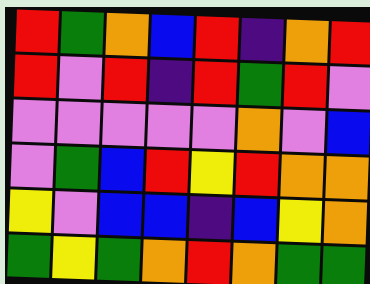[["red", "green", "orange", "blue", "red", "indigo", "orange", "red"], ["red", "violet", "red", "indigo", "red", "green", "red", "violet"], ["violet", "violet", "violet", "violet", "violet", "orange", "violet", "blue"], ["violet", "green", "blue", "red", "yellow", "red", "orange", "orange"], ["yellow", "violet", "blue", "blue", "indigo", "blue", "yellow", "orange"], ["green", "yellow", "green", "orange", "red", "orange", "green", "green"]]